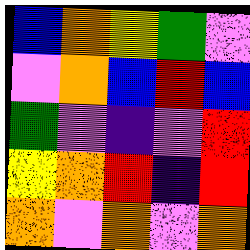[["blue", "orange", "yellow", "green", "violet"], ["violet", "orange", "blue", "red", "blue"], ["green", "violet", "indigo", "violet", "red"], ["yellow", "orange", "red", "indigo", "red"], ["orange", "violet", "orange", "violet", "orange"]]